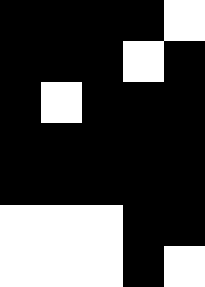[["black", "black", "black", "black", "white"], ["black", "black", "black", "white", "black"], ["black", "white", "black", "black", "black"], ["black", "black", "black", "black", "black"], ["black", "black", "black", "black", "black"], ["white", "white", "white", "black", "black"], ["white", "white", "white", "black", "white"]]